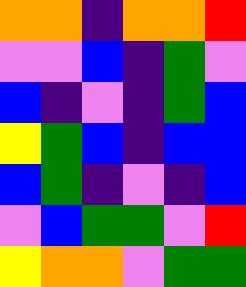[["orange", "orange", "indigo", "orange", "orange", "red"], ["violet", "violet", "blue", "indigo", "green", "violet"], ["blue", "indigo", "violet", "indigo", "green", "blue"], ["yellow", "green", "blue", "indigo", "blue", "blue"], ["blue", "green", "indigo", "violet", "indigo", "blue"], ["violet", "blue", "green", "green", "violet", "red"], ["yellow", "orange", "orange", "violet", "green", "green"]]